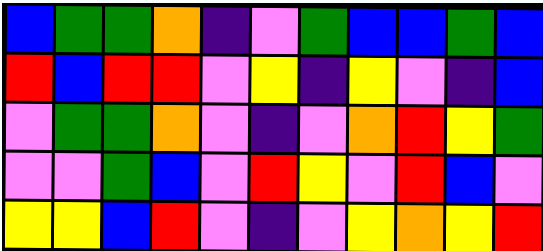[["blue", "green", "green", "orange", "indigo", "violet", "green", "blue", "blue", "green", "blue"], ["red", "blue", "red", "red", "violet", "yellow", "indigo", "yellow", "violet", "indigo", "blue"], ["violet", "green", "green", "orange", "violet", "indigo", "violet", "orange", "red", "yellow", "green"], ["violet", "violet", "green", "blue", "violet", "red", "yellow", "violet", "red", "blue", "violet"], ["yellow", "yellow", "blue", "red", "violet", "indigo", "violet", "yellow", "orange", "yellow", "red"]]